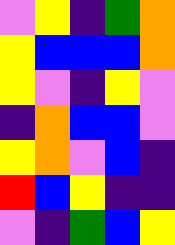[["violet", "yellow", "indigo", "green", "orange"], ["yellow", "blue", "blue", "blue", "orange"], ["yellow", "violet", "indigo", "yellow", "violet"], ["indigo", "orange", "blue", "blue", "violet"], ["yellow", "orange", "violet", "blue", "indigo"], ["red", "blue", "yellow", "indigo", "indigo"], ["violet", "indigo", "green", "blue", "yellow"]]